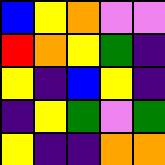[["blue", "yellow", "orange", "violet", "violet"], ["red", "orange", "yellow", "green", "indigo"], ["yellow", "indigo", "blue", "yellow", "indigo"], ["indigo", "yellow", "green", "violet", "green"], ["yellow", "indigo", "indigo", "orange", "orange"]]